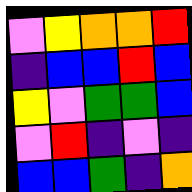[["violet", "yellow", "orange", "orange", "red"], ["indigo", "blue", "blue", "red", "blue"], ["yellow", "violet", "green", "green", "blue"], ["violet", "red", "indigo", "violet", "indigo"], ["blue", "blue", "green", "indigo", "orange"]]